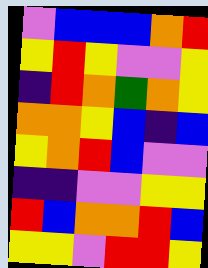[["violet", "blue", "blue", "blue", "orange", "red"], ["yellow", "red", "yellow", "violet", "violet", "yellow"], ["indigo", "red", "orange", "green", "orange", "yellow"], ["orange", "orange", "yellow", "blue", "indigo", "blue"], ["yellow", "orange", "red", "blue", "violet", "violet"], ["indigo", "indigo", "violet", "violet", "yellow", "yellow"], ["red", "blue", "orange", "orange", "red", "blue"], ["yellow", "yellow", "violet", "red", "red", "yellow"]]